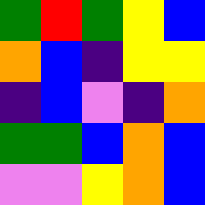[["green", "red", "green", "yellow", "blue"], ["orange", "blue", "indigo", "yellow", "yellow"], ["indigo", "blue", "violet", "indigo", "orange"], ["green", "green", "blue", "orange", "blue"], ["violet", "violet", "yellow", "orange", "blue"]]